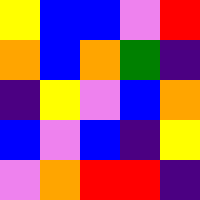[["yellow", "blue", "blue", "violet", "red"], ["orange", "blue", "orange", "green", "indigo"], ["indigo", "yellow", "violet", "blue", "orange"], ["blue", "violet", "blue", "indigo", "yellow"], ["violet", "orange", "red", "red", "indigo"]]